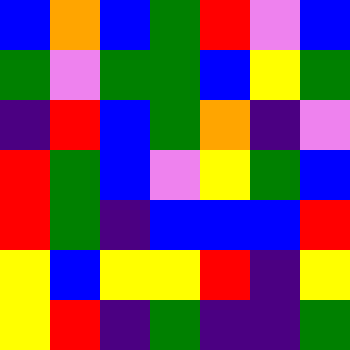[["blue", "orange", "blue", "green", "red", "violet", "blue"], ["green", "violet", "green", "green", "blue", "yellow", "green"], ["indigo", "red", "blue", "green", "orange", "indigo", "violet"], ["red", "green", "blue", "violet", "yellow", "green", "blue"], ["red", "green", "indigo", "blue", "blue", "blue", "red"], ["yellow", "blue", "yellow", "yellow", "red", "indigo", "yellow"], ["yellow", "red", "indigo", "green", "indigo", "indigo", "green"]]